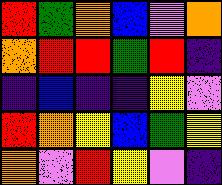[["red", "green", "orange", "blue", "violet", "orange"], ["orange", "red", "red", "green", "red", "indigo"], ["indigo", "blue", "indigo", "indigo", "yellow", "violet"], ["red", "orange", "yellow", "blue", "green", "yellow"], ["orange", "violet", "red", "yellow", "violet", "indigo"]]